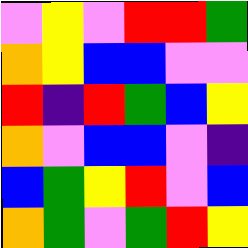[["violet", "yellow", "violet", "red", "red", "green"], ["orange", "yellow", "blue", "blue", "violet", "violet"], ["red", "indigo", "red", "green", "blue", "yellow"], ["orange", "violet", "blue", "blue", "violet", "indigo"], ["blue", "green", "yellow", "red", "violet", "blue"], ["orange", "green", "violet", "green", "red", "yellow"]]